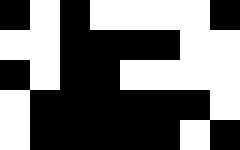[["black", "white", "black", "white", "white", "white", "white", "black"], ["white", "white", "black", "black", "black", "black", "white", "white"], ["black", "white", "black", "black", "white", "white", "white", "white"], ["white", "black", "black", "black", "black", "black", "black", "white"], ["white", "black", "black", "black", "black", "black", "white", "black"]]